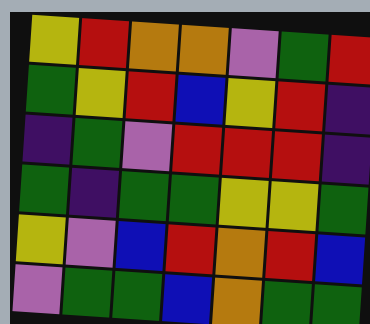[["yellow", "red", "orange", "orange", "violet", "green", "red"], ["green", "yellow", "red", "blue", "yellow", "red", "indigo"], ["indigo", "green", "violet", "red", "red", "red", "indigo"], ["green", "indigo", "green", "green", "yellow", "yellow", "green"], ["yellow", "violet", "blue", "red", "orange", "red", "blue"], ["violet", "green", "green", "blue", "orange", "green", "green"]]